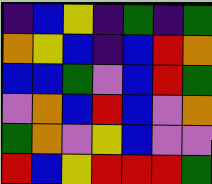[["indigo", "blue", "yellow", "indigo", "green", "indigo", "green"], ["orange", "yellow", "blue", "indigo", "blue", "red", "orange"], ["blue", "blue", "green", "violet", "blue", "red", "green"], ["violet", "orange", "blue", "red", "blue", "violet", "orange"], ["green", "orange", "violet", "yellow", "blue", "violet", "violet"], ["red", "blue", "yellow", "red", "red", "red", "green"]]